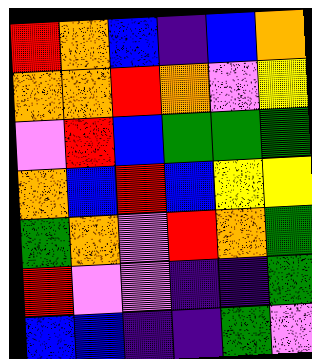[["red", "orange", "blue", "indigo", "blue", "orange"], ["orange", "orange", "red", "orange", "violet", "yellow"], ["violet", "red", "blue", "green", "green", "green"], ["orange", "blue", "red", "blue", "yellow", "yellow"], ["green", "orange", "violet", "red", "orange", "green"], ["red", "violet", "violet", "indigo", "indigo", "green"], ["blue", "blue", "indigo", "indigo", "green", "violet"]]